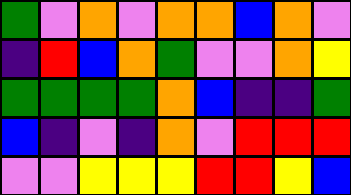[["green", "violet", "orange", "violet", "orange", "orange", "blue", "orange", "violet"], ["indigo", "red", "blue", "orange", "green", "violet", "violet", "orange", "yellow"], ["green", "green", "green", "green", "orange", "blue", "indigo", "indigo", "green"], ["blue", "indigo", "violet", "indigo", "orange", "violet", "red", "red", "red"], ["violet", "violet", "yellow", "yellow", "yellow", "red", "red", "yellow", "blue"]]